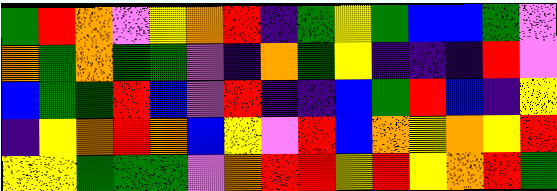[["green", "red", "orange", "violet", "yellow", "orange", "red", "indigo", "green", "yellow", "green", "blue", "blue", "green", "violet"], ["orange", "green", "orange", "green", "green", "violet", "indigo", "orange", "green", "yellow", "indigo", "indigo", "indigo", "red", "violet"], ["blue", "green", "green", "red", "blue", "violet", "red", "indigo", "indigo", "blue", "green", "red", "blue", "indigo", "yellow"], ["indigo", "yellow", "orange", "red", "orange", "blue", "yellow", "violet", "red", "blue", "orange", "yellow", "orange", "yellow", "red"], ["yellow", "yellow", "green", "green", "green", "violet", "orange", "red", "red", "yellow", "red", "yellow", "orange", "red", "green"]]